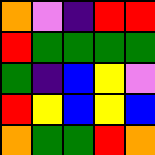[["orange", "violet", "indigo", "red", "red"], ["red", "green", "green", "green", "green"], ["green", "indigo", "blue", "yellow", "violet"], ["red", "yellow", "blue", "yellow", "blue"], ["orange", "green", "green", "red", "orange"]]